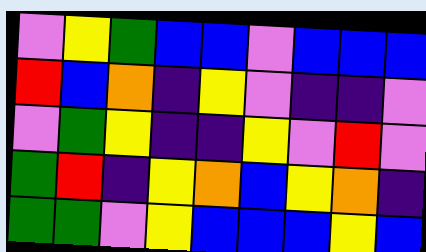[["violet", "yellow", "green", "blue", "blue", "violet", "blue", "blue", "blue"], ["red", "blue", "orange", "indigo", "yellow", "violet", "indigo", "indigo", "violet"], ["violet", "green", "yellow", "indigo", "indigo", "yellow", "violet", "red", "violet"], ["green", "red", "indigo", "yellow", "orange", "blue", "yellow", "orange", "indigo"], ["green", "green", "violet", "yellow", "blue", "blue", "blue", "yellow", "blue"]]